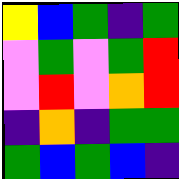[["yellow", "blue", "green", "indigo", "green"], ["violet", "green", "violet", "green", "red"], ["violet", "red", "violet", "orange", "red"], ["indigo", "orange", "indigo", "green", "green"], ["green", "blue", "green", "blue", "indigo"]]